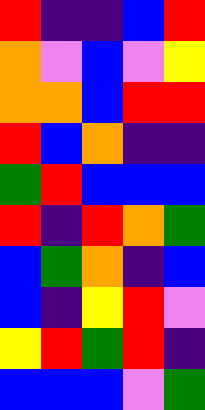[["red", "indigo", "indigo", "blue", "red"], ["orange", "violet", "blue", "violet", "yellow"], ["orange", "orange", "blue", "red", "red"], ["red", "blue", "orange", "indigo", "indigo"], ["green", "red", "blue", "blue", "blue"], ["red", "indigo", "red", "orange", "green"], ["blue", "green", "orange", "indigo", "blue"], ["blue", "indigo", "yellow", "red", "violet"], ["yellow", "red", "green", "red", "indigo"], ["blue", "blue", "blue", "violet", "green"]]